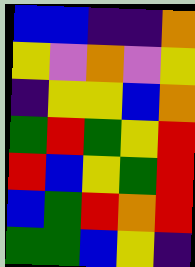[["blue", "blue", "indigo", "indigo", "orange"], ["yellow", "violet", "orange", "violet", "yellow"], ["indigo", "yellow", "yellow", "blue", "orange"], ["green", "red", "green", "yellow", "red"], ["red", "blue", "yellow", "green", "red"], ["blue", "green", "red", "orange", "red"], ["green", "green", "blue", "yellow", "indigo"]]